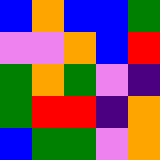[["blue", "orange", "blue", "blue", "green"], ["violet", "violet", "orange", "blue", "red"], ["green", "orange", "green", "violet", "indigo"], ["green", "red", "red", "indigo", "orange"], ["blue", "green", "green", "violet", "orange"]]